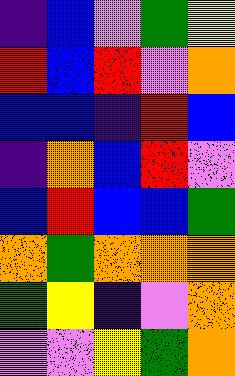[["indigo", "blue", "violet", "green", "yellow"], ["red", "blue", "red", "violet", "orange"], ["blue", "blue", "indigo", "red", "blue"], ["indigo", "orange", "blue", "red", "violet"], ["blue", "red", "blue", "blue", "green"], ["orange", "green", "orange", "orange", "orange"], ["green", "yellow", "indigo", "violet", "orange"], ["violet", "violet", "yellow", "green", "orange"]]